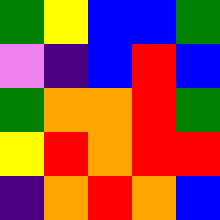[["green", "yellow", "blue", "blue", "green"], ["violet", "indigo", "blue", "red", "blue"], ["green", "orange", "orange", "red", "green"], ["yellow", "red", "orange", "red", "red"], ["indigo", "orange", "red", "orange", "blue"]]